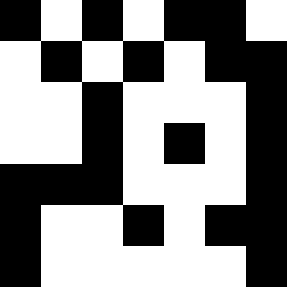[["black", "white", "black", "white", "black", "black", "white"], ["white", "black", "white", "black", "white", "black", "black"], ["white", "white", "black", "white", "white", "white", "black"], ["white", "white", "black", "white", "black", "white", "black"], ["black", "black", "black", "white", "white", "white", "black"], ["black", "white", "white", "black", "white", "black", "black"], ["black", "white", "white", "white", "white", "white", "black"]]